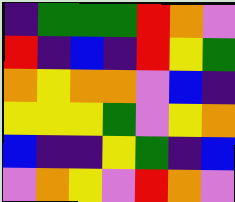[["indigo", "green", "green", "green", "red", "orange", "violet"], ["red", "indigo", "blue", "indigo", "red", "yellow", "green"], ["orange", "yellow", "orange", "orange", "violet", "blue", "indigo"], ["yellow", "yellow", "yellow", "green", "violet", "yellow", "orange"], ["blue", "indigo", "indigo", "yellow", "green", "indigo", "blue"], ["violet", "orange", "yellow", "violet", "red", "orange", "violet"]]